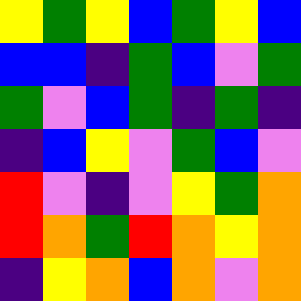[["yellow", "green", "yellow", "blue", "green", "yellow", "blue"], ["blue", "blue", "indigo", "green", "blue", "violet", "green"], ["green", "violet", "blue", "green", "indigo", "green", "indigo"], ["indigo", "blue", "yellow", "violet", "green", "blue", "violet"], ["red", "violet", "indigo", "violet", "yellow", "green", "orange"], ["red", "orange", "green", "red", "orange", "yellow", "orange"], ["indigo", "yellow", "orange", "blue", "orange", "violet", "orange"]]